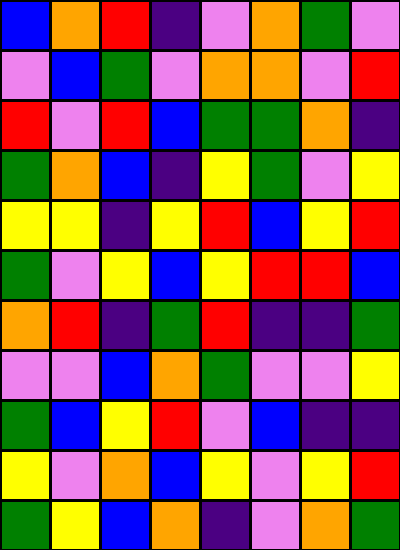[["blue", "orange", "red", "indigo", "violet", "orange", "green", "violet"], ["violet", "blue", "green", "violet", "orange", "orange", "violet", "red"], ["red", "violet", "red", "blue", "green", "green", "orange", "indigo"], ["green", "orange", "blue", "indigo", "yellow", "green", "violet", "yellow"], ["yellow", "yellow", "indigo", "yellow", "red", "blue", "yellow", "red"], ["green", "violet", "yellow", "blue", "yellow", "red", "red", "blue"], ["orange", "red", "indigo", "green", "red", "indigo", "indigo", "green"], ["violet", "violet", "blue", "orange", "green", "violet", "violet", "yellow"], ["green", "blue", "yellow", "red", "violet", "blue", "indigo", "indigo"], ["yellow", "violet", "orange", "blue", "yellow", "violet", "yellow", "red"], ["green", "yellow", "blue", "orange", "indigo", "violet", "orange", "green"]]